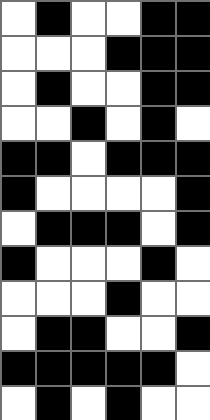[["white", "black", "white", "white", "black", "black"], ["white", "white", "white", "black", "black", "black"], ["white", "black", "white", "white", "black", "black"], ["white", "white", "black", "white", "black", "white"], ["black", "black", "white", "black", "black", "black"], ["black", "white", "white", "white", "white", "black"], ["white", "black", "black", "black", "white", "black"], ["black", "white", "white", "white", "black", "white"], ["white", "white", "white", "black", "white", "white"], ["white", "black", "black", "white", "white", "black"], ["black", "black", "black", "black", "black", "white"], ["white", "black", "white", "black", "white", "white"]]